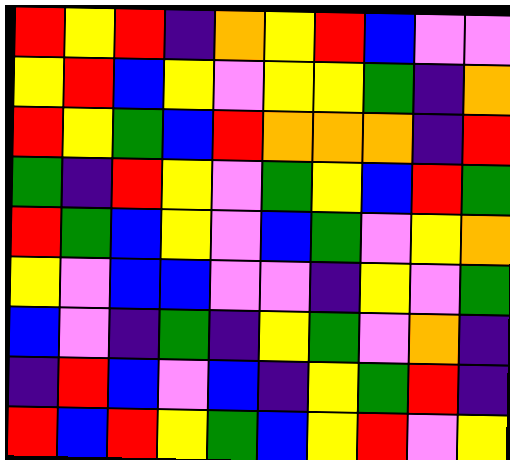[["red", "yellow", "red", "indigo", "orange", "yellow", "red", "blue", "violet", "violet"], ["yellow", "red", "blue", "yellow", "violet", "yellow", "yellow", "green", "indigo", "orange"], ["red", "yellow", "green", "blue", "red", "orange", "orange", "orange", "indigo", "red"], ["green", "indigo", "red", "yellow", "violet", "green", "yellow", "blue", "red", "green"], ["red", "green", "blue", "yellow", "violet", "blue", "green", "violet", "yellow", "orange"], ["yellow", "violet", "blue", "blue", "violet", "violet", "indigo", "yellow", "violet", "green"], ["blue", "violet", "indigo", "green", "indigo", "yellow", "green", "violet", "orange", "indigo"], ["indigo", "red", "blue", "violet", "blue", "indigo", "yellow", "green", "red", "indigo"], ["red", "blue", "red", "yellow", "green", "blue", "yellow", "red", "violet", "yellow"]]